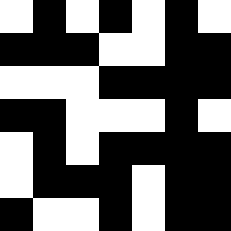[["white", "black", "white", "black", "white", "black", "white"], ["black", "black", "black", "white", "white", "black", "black"], ["white", "white", "white", "black", "black", "black", "black"], ["black", "black", "white", "white", "white", "black", "white"], ["white", "black", "white", "black", "black", "black", "black"], ["white", "black", "black", "black", "white", "black", "black"], ["black", "white", "white", "black", "white", "black", "black"]]